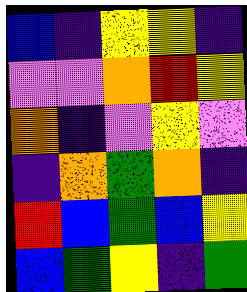[["blue", "indigo", "yellow", "yellow", "indigo"], ["violet", "violet", "orange", "red", "yellow"], ["orange", "indigo", "violet", "yellow", "violet"], ["indigo", "orange", "green", "orange", "indigo"], ["red", "blue", "green", "blue", "yellow"], ["blue", "green", "yellow", "indigo", "green"]]